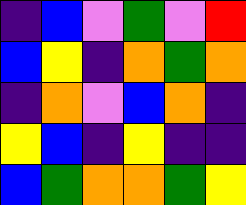[["indigo", "blue", "violet", "green", "violet", "red"], ["blue", "yellow", "indigo", "orange", "green", "orange"], ["indigo", "orange", "violet", "blue", "orange", "indigo"], ["yellow", "blue", "indigo", "yellow", "indigo", "indigo"], ["blue", "green", "orange", "orange", "green", "yellow"]]